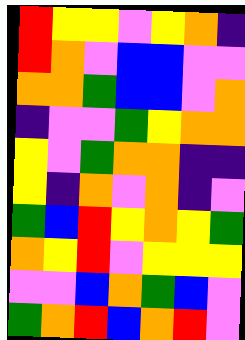[["red", "yellow", "yellow", "violet", "yellow", "orange", "indigo"], ["red", "orange", "violet", "blue", "blue", "violet", "violet"], ["orange", "orange", "green", "blue", "blue", "violet", "orange"], ["indigo", "violet", "violet", "green", "yellow", "orange", "orange"], ["yellow", "violet", "green", "orange", "orange", "indigo", "indigo"], ["yellow", "indigo", "orange", "violet", "orange", "indigo", "violet"], ["green", "blue", "red", "yellow", "orange", "yellow", "green"], ["orange", "yellow", "red", "violet", "yellow", "yellow", "yellow"], ["violet", "violet", "blue", "orange", "green", "blue", "violet"], ["green", "orange", "red", "blue", "orange", "red", "violet"]]